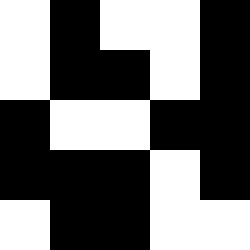[["white", "black", "white", "white", "black"], ["white", "black", "black", "white", "black"], ["black", "white", "white", "black", "black"], ["black", "black", "black", "white", "black"], ["white", "black", "black", "white", "white"]]